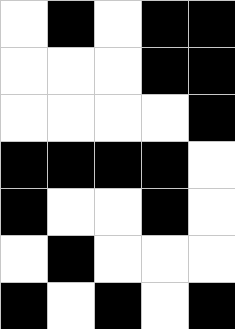[["white", "black", "white", "black", "black"], ["white", "white", "white", "black", "black"], ["white", "white", "white", "white", "black"], ["black", "black", "black", "black", "white"], ["black", "white", "white", "black", "white"], ["white", "black", "white", "white", "white"], ["black", "white", "black", "white", "black"]]